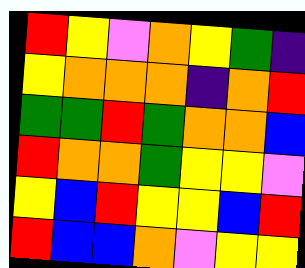[["red", "yellow", "violet", "orange", "yellow", "green", "indigo"], ["yellow", "orange", "orange", "orange", "indigo", "orange", "red"], ["green", "green", "red", "green", "orange", "orange", "blue"], ["red", "orange", "orange", "green", "yellow", "yellow", "violet"], ["yellow", "blue", "red", "yellow", "yellow", "blue", "red"], ["red", "blue", "blue", "orange", "violet", "yellow", "yellow"]]